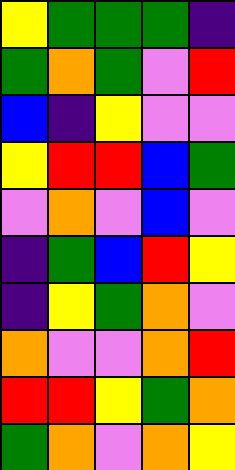[["yellow", "green", "green", "green", "indigo"], ["green", "orange", "green", "violet", "red"], ["blue", "indigo", "yellow", "violet", "violet"], ["yellow", "red", "red", "blue", "green"], ["violet", "orange", "violet", "blue", "violet"], ["indigo", "green", "blue", "red", "yellow"], ["indigo", "yellow", "green", "orange", "violet"], ["orange", "violet", "violet", "orange", "red"], ["red", "red", "yellow", "green", "orange"], ["green", "orange", "violet", "orange", "yellow"]]